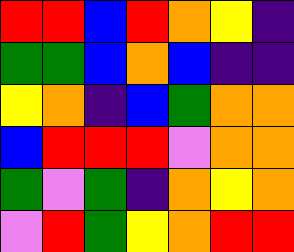[["red", "red", "blue", "red", "orange", "yellow", "indigo"], ["green", "green", "blue", "orange", "blue", "indigo", "indigo"], ["yellow", "orange", "indigo", "blue", "green", "orange", "orange"], ["blue", "red", "red", "red", "violet", "orange", "orange"], ["green", "violet", "green", "indigo", "orange", "yellow", "orange"], ["violet", "red", "green", "yellow", "orange", "red", "red"]]